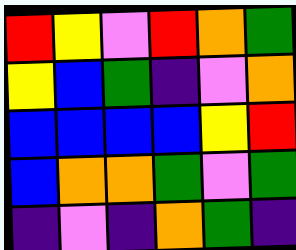[["red", "yellow", "violet", "red", "orange", "green"], ["yellow", "blue", "green", "indigo", "violet", "orange"], ["blue", "blue", "blue", "blue", "yellow", "red"], ["blue", "orange", "orange", "green", "violet", "green"], ["indigo", "violet", "indigo", "orange", "green", "indigo"]]